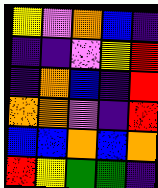[["yellow", "violet", "orange", "blue", "indigo"], ["indigo", "indigo", "violet", "yellow", "red"], ["indigo", "orange", "blue", "indigo", "red"], ["orange", "orange", "violet", "indigo", "red"], ["blue", "blue", "orange", "blue", "orange"], ["red", "yellow", "green", "green", "indigo"]]